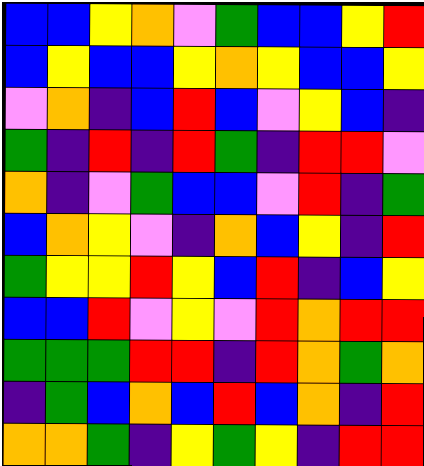[["blue", "blue", "yellow", "orange", "violet", "green", "blue", "blue", "yellow", "red"], ["blue", "yellow", "blue", "blue", "yellow", "orange", "yellow", "blue", "blue", "yellow"], ["violet", "orange", "indigo", "blue", "red", "blue", "violet", "yellow", "blue", "indigo"], ["green", "indigo", "red", "indigo", "red", "green", "indigo", "red", "red", "violet"], ["orange", "indigo", "violet", "green", "blue", "blue", "violet", "red", "indigo", "green"], ["blue", "orange", "yellow", "violet", "indigo", "orange", "blue", "yellow", "indigo", "red"], ["green", "yellow", "yellow", "red", "yellow", "blue", "red", "indigo", "blue", "yellow"], ["blue", "blue", "red", "violet", "yellow", "violet", "red", "orange", "red", "red"], ["green", "green", "green", "red", "red", "indigo", "red", "orange", "green", "orange"], ["indigo", "green", "blue", "orange", "blue", "red", "blue", "orange", "indigo", "red"], ["orange", "orange", "green", "indigo", "yellow", "green", "yellow", "indigo", "red", "red"]]